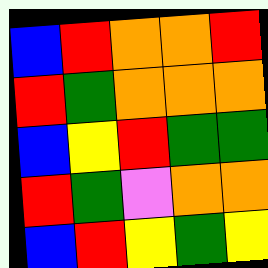[["blue", "red", "orange", "orange", "red"], ["red", "green", "orange", "orange", "orange"], ["blue", "yellow", "red", "green", "green"], ["red", "green", "violet", "orange", "orange"], ["blue", "red", "yellow", "green", "yellow"]]